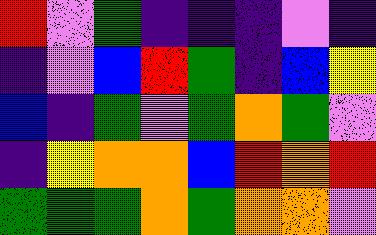[["red", "violet", "green", "indigo", "indigo", "indigo", "violet", "indigo"], ["indigo", "violet", "blue", "red", "green", "indigo", "blue", "yellow"], ["blue", "indigo", "green", "violet", "green", "orange", "green", "violet"], ["indigo", "yellow", "orange", "orange", "blue", "red", "orange", "red"], ["green", "green", "green", "orange", "green", "orange", "orange", "violet"]]